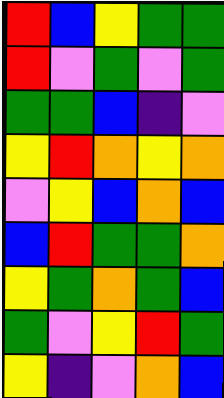[["red", "blue", "yellow", "green", "green"], ["red", "violet", "green", "violet", "green"], ["green", "green", "blue", "indigo", "violet"], ["yellow", "red", "orange", "yellow", "orange"], ["violet", "yellow", "blue", "orange", "blue"], ["blue", "red", "green", "green", "orange"], ["yellow", "green", "orange", "green", "blue"], ["green", "violet", "yellow", "red", "green"], ["yellow", "indigo", "violet", "orange", "blue"]]